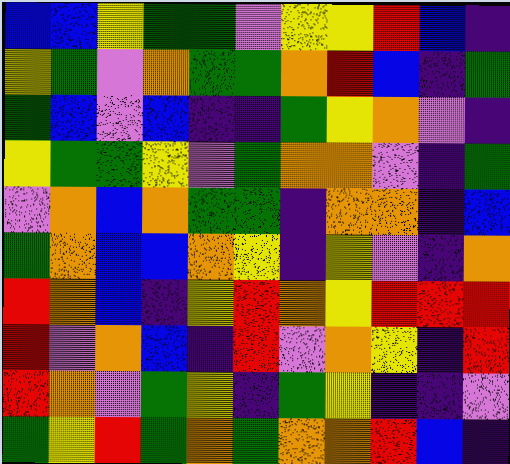[["blue", "blue", "yellow", "green", "green", "violet", "yellow", "yellow", "red", "blue", "indigo"], ["yellow", "green", "violet", "orange", "green", "green", "orange", "red", "blue", "indigo", "green"], ["green", "blue", "violet", "blue", "indigo", "indigo", "green", "yellow", "orange", "violet", "indigo"], ["yellow", "green", "green", "yellow", "violet", "green", "orange", "orange", "violet", "indigo", "green"], ["violet", "orange", "blue", "orange", "green", "green", "indigo", "orange", "orange", "indigo", "blue"], ["green", "orange", "blue", "blue", "orange", "yellow", "indigo", "yellow", "violet", "indigo", "orange"], ["red", "orange", "blue", "indigo", "yellow", "red", "orange", "yellow", "red", "red", "red"], ["red", "violet", "orange", "blue", "indigo", "red", "violet", "orange", "yellow", "indigo", "red"], ["red", "orange", "violet", "green", "yellow", "indigo", "green", "yellow", "indigo", "indigo", "violet"], ["green", "yellow", "red", "green", "orange", "green", "orange", "orange", "red", "blue", "indigo"]]